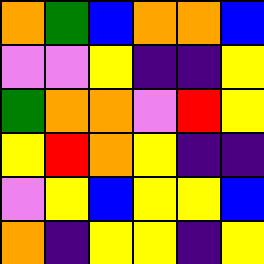[["orange", "green", "blue", "orange", "orange", "blue"], ["violet", "violet", "yellow", "indigo", "indigo", "yellow"], ["green", "orange", "orange", "violet", "red", "yellow"], ["yellow", "red", "orange", "yellow", "indigo", "indigo"], ["violet", "yellow", "blue", "yellow", "yellow", "blue"], ["orange", "indigo", "yellow", "yellow", "indigo", "yellow"]]